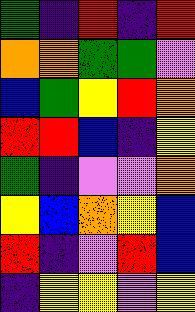[["green", "indigo", "red", "indigo", "red"], ["orange", "orange", "green", "green", "violet"], ["blue", "green", "yellow", "red", "orange"], ["red", "red", "blue", "indigo", "yellow"], ["green", "indigo", "violet", "violet", "orange"], ["yellow", "blue", "orange", "yellow", "blue"], ["red", "indigo", "violet", "red", "blue"], ["indigo", "yellow", "yellow", "violet", "yellow"]]